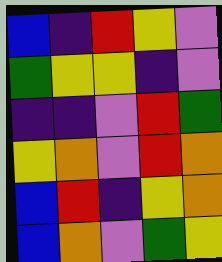[["blue", "indigo", "red", "yellow", "violet"], ["green", "yellow", "yellow", "indigo", "violet"], ["indigo", "indigo", "violet", "red", "green"], ["yellow", "orange", "violet", "red", "orange"], ["blue", "red", "indigo", "yellow", "orange"], ["blue", "orange", "violet", "green", "yellow"]]